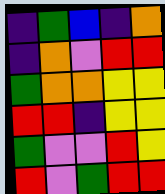[["indigo", "green", "blue", "indigo", "orange"], ["indigo", "orange", "violet", "red", "red"], ["green", "orange", "orange", "yellow", "yellow"], ["red", "red", "indigo", "yellow", "yellow"], ["green", "violet", "violet", "red", "yellow"], ["red", "violet", "green", "red", "red"]]